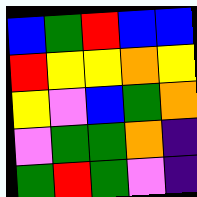[["blue", "green", "red", "blue", "blue"], ["red", "yellow", "yellow", "orange", "yellow"], ["yellow", "violet", "blue", "green", "orange"], ["violet", "green", "green", "orange", "indigo"], ["green", "red", "green", "violet", "indigo"]]